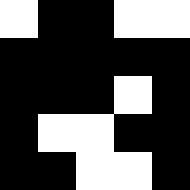[["white", "black", "black", "white", "white"], ["black", "black", "black", "black", "black"], ["black", "black", "black", "white", "black"], ["black", "white", "white", "black", "black"], ["black", "black", "white", "white", "black"]]